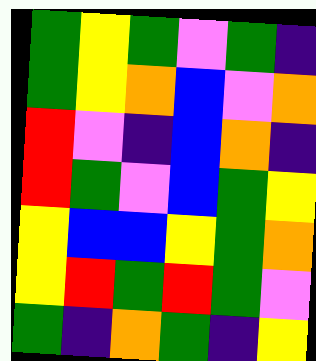[["green", "yellow", "green", "violet", "green", "indigo"], ["green", "yellow", "orange", "blue", "violet", "orange"], ["red", "violet", "indigo", "blue", "orange", "indigo"], ["red", "green", "violet", "blue", "green", "yellow"], ["yellow", "blue", "blue", "yellow", "green", "orange"], ["yellow", "red", "green", "red", "green", "violet"], ["green", "indigo", "orange", "green", "indigo", "yellow"]]